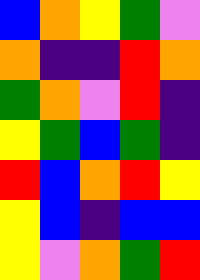[["blue", "orange", "yellow", "green", "violet"], ["orange", "indigo", "indigo", "red", "orange"], ["green", "orange", "violet", "red", "indigo"], ["yellow", "green", "blue", "green", "indigo"], ["red", "blue", "orange", "red", "yellow"], ["yellow", "blue", "indigo", "blue", "blue"], ["yellow", "violet", "orange", "green", "red"]]